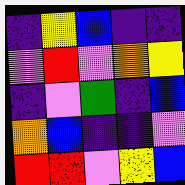[["indigo", "yellow", "blue", "indigo", "indigo"], ["violet", "red", "violet", "orange", "yellow"], ["indigo", "violet", "green", "indigo", "blue"], ["orange", "blue", "indigo", "indigo", "violet"], ["red", "red", "violet", "yellow", "blue"]]